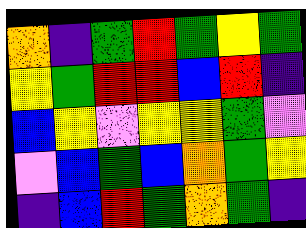[["orange", "indigo", "green", "red", "green", "yellow", "green"], ["yellow", "green", "red", "red", "blue", "red", "indigo"], ["blue", "yellow", "violet", "yellow", "yellow", "green", "violet"], ["violet", "blue", "green", "blue", "orange", "green", "yellow"], ["indigo", "blue", "red", "green", "orange", "green", "indigo"]]